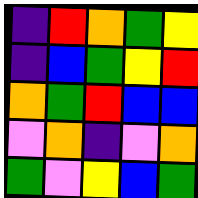[["indigo", "red", "orange", "green", "yellow"], ["indigo", "blue", "green", "yellow", "red"], ["orange", "green", "red", "blue", "blue"], ["violet", "orange", "indigo", "violet", "orange"], ["green", "violet", "yellow", "blue", "green"]]